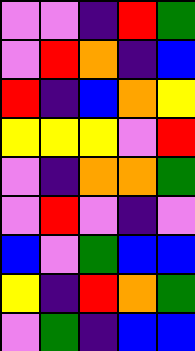[["violet", "violet", "indigo", "red", "green"], ["violet", "red", "orange", "indigo", "blue"], ["red", "indigo", "blue", "orange", "yellow"], ["yellow", "yellow", "yellow", "violet", "red"], ["violet", "indigo", "orange", "orange", "green"], ["violet", "red", "violet", "indigo", "violet"], ["blue", "violet", "green", "blue", "blue"], ["yellow", "indigo", "red", "orange", "green"], ["violet", "green", "indigo", "blue", "blue"]]